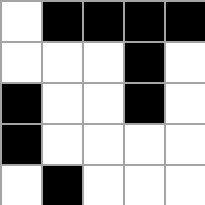[["white", "black", "black", "black", "black"], ["white", "white", "white", "black", "white"], ["black", "white", "white", "black", "white"], ["black", "white", "white", "white", "white"], ["white", "black", "white", "white", "white"]]